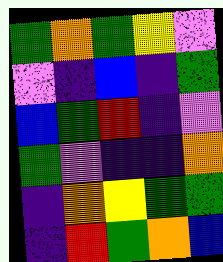[["green", "orange", "green", "yellow", "violet"], ["violet", "indigo", "blue", "indigo", "green"], ["blue", "green", "red", "indigo", "violet"], ["green", "violet", "indigo", "indigo", "orange"], ["indigo", "orange", "yellow", "green", "green"], ["indigo", "red", "green", "orange", "blue"]]